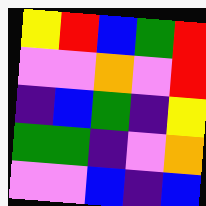[["yellow", "red", "blue", "green", "red"], ["violet", "violet", "orange", "violet", "red"], ["indigo", "blue", "green", "indigo", "yellow"], ["green", "green", "indigo", "violet", "orange"], ["violet", "violet", "blue", "indigo", "blue"]]